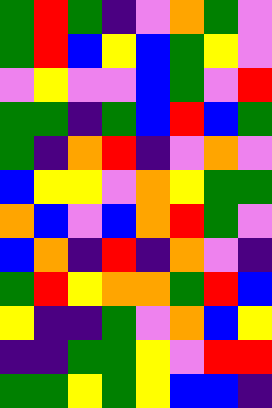[["green", "red", "green", "indigo", "violet", "orange", "green", "violet"], ["green", "red", "blue", "yellow", "blue", "green", "yellow", "violet"], ["violet", "yellow", "violet", "violet", "blue", "green", "violet", "red"], ["green", "green", "indigo", "green", "blue", "red", "blue", "green"], ["green", "indigo", "orange", "red", "indigo", "violet", "orange", "violet"], ["blue", "yellow", "yellow", "violet", "orange", "yellow", "green", "green"], ["orange", "blue", "violet", "blue", "orange", "red", "green", "violet"], ["blue", "orange", "indigo", "red", "indigo", "orange", "violet", "indigo"], ["green", "red", "yellow", "orange", "orange", "green", "red", "blue"], ["yellow", "indigo", "indigo", "green", "violet", "orange", "blue", "yellow"], ["indigo", "indigo", "green", "green", "yellow", "violet", "red", "red"], ["green", "green", "yellow", "green", "yellow", "blue", "blue", "indigo"]]